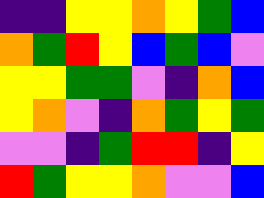[["indigo", "indigo", "yellow", "yellow", "orange", "yellow", "green", "blue"], ["orange", "green", "red", "yellow", "blue", "green", "blue", "violet"], ["yellow", "yellow", "green", "green", "violet", "indigo", "orange", "blue"], ["yellow", "orange", "violet", "indigo", "orange", "green", "yellow", "green"], ["violet", "violet", "indigo", "green", "red", "red", "indigo", "yellow"], ["red", "green", "yellow", "yellow", "orange", "violet", "violet", "blue"]]